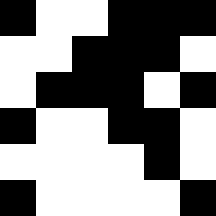[["black", "white", "white", "black", "black", "black"], ["white", "white", "black", "black", "black", "white"], ["white", "black", "black", "black", "white", "black"], ["black", "white", "white", "black", "black", "white"], ["white", "white", "white", "white", "black", "white"], ["black", "white", "white", "white", "white", "black"]]